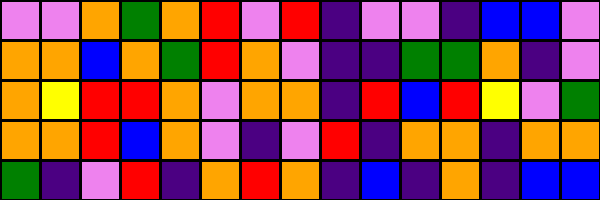[["violet", "violet", "orange", "green", "orange", "red", "violet", "red", "indigo", "violet", "violet", "indigo", "blue", "blue", "violet"], ["orange", "orange", "blue", "orange", "green", "red", "orange", "violet", "indigo", "indigo", "green", "green", "orange", "indigo", "violet"], ["orange", "yellow", "red", "red", "orange", "violet", "orange", "orange", "indigo", "red", "blue", "red", "yellow", "violet", "green"], ["orange", "orange", "red", "blue", "orange", "violet", "indigo", "violet", "red", "indigo", "orange", "orange", "indigo", "orange", "orange"], ["green", "indigo", "violet", "red", "indigo", "orange", "red", "orange", "indigo", "blue", "indigo", "orange", "indigo", "blue", "blue"]]